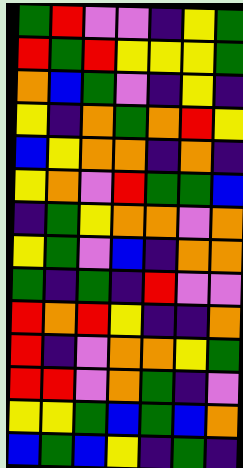[["green", "red", "violet", "violet", "indigo", "yellow", "green"], ["red", "green", "red", "yellow", "yellow", "yellow", "green"], ["orange", "blue", "green", "violet", "indigo", "yellow", "indigo"], ["yellow", "indigo", "orange", "green", "orange", "red", "yellow"], ["blue", "yellow", "orange", "orange", "indigo", "orange", "indigo"], ["yellow", "orange", "violet", "red", "green", "green", "blue"], ["indigo", "green", "yellow", "orange", "orange", "violet", "orange"], ["yellow", "green", "violet", "blue", "indigo", "orange", "orange"], ["green", "indigo", "green", "indigo", "red", "violet", "violet"], ["red", "orange", "red", "yellow", "indigo", "indigo", "orange"], ["red", "indigo", "violet", "orange", "orange", "yellow", "green"], ["red", "red", "violet", "orange", "green", "indigo", "violet"], ["yellow", "yellow", "green", "blue", "green", "blue", "orange"], ["blue", "green", "blue", "yellow", "indigo", "green", "indigo"]]